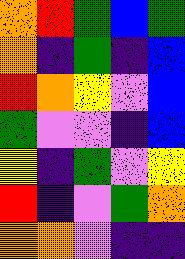[["orange", "red", "green", "blue", "green"], ["orange", "indigo", "green", "indigo", "blue"], ["red", "orange", "yellow", "violet", "blue"], ["green", "violet", "violet", "indigo", "blue"], ["yellow", "indigo", "green", "violet", "yellow"], ["red", "indigo", "violet", "green", "orange"], ["orange", "orange", "violet", "indigo", "indigo"]]